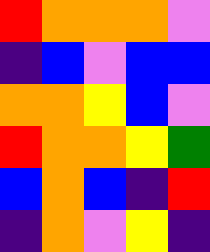[["red", "orange", "orange", "orange", "violet"], ["indigo", "blue", "violet", "blue", "blue"], ["orange", "orange", "yellow", "blue", "violet"], ["red", "orange", "orange", "yellow", "green"], ["blue", "orange", "blue", "indigo", "red"], ["indigo", "orange", "violet", "yellow", "indigo"]]